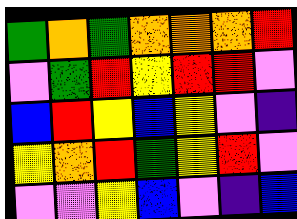[["green", "orange", "green", "orange", "orange", "orange", "red"], ["violet", "green", "red", "yellow", "red", "red", "violet"], ["blue", "red", "yellow", "blue", "yellow", "violet", "indigo"], ["yellow", "orange", "red", "green", "yellow", "red", "violet"], ["violet", "violet", "yellow", "blue", "violet", "indigo", "blue"]]